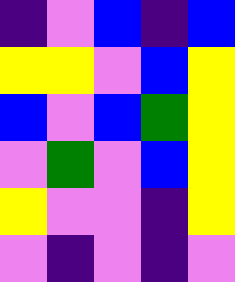[["indigo", "violet", "blue", "indigo", "blue"], ["yellow", "yellow", "violet", "blue", "yellow"], ["blue", "violet", "blue", "green", "yellow"], ["violet", "green", "violet", "blue", "yellow"], ["yellow", "violet", "violet", "indigo", "yellow"], ["violet", "indigo", "violet", "indigo", "violet"]]